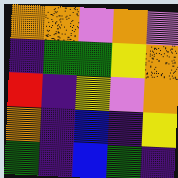[["orange", "orange", "violet", "orange", "violet"], ["indigo", "green", "green", "yellow", "orange"], ["red", "indigo", "yellow", "violet", "orange"], ["orange", "indigo", "blue", "indigo", "yellow"], ["green", "indigo", "blue", "green", "indigo"]]